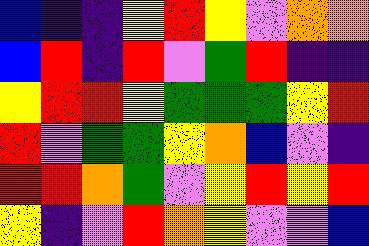[["blue", "indigo", "indigo", "yellow", "red", "yellow", "violet", "orange", "orange"], ["blue", "red", "indigo", "red", "violet", "green", "red", "indigo", "indigo"], ["yellow", "red", "red", "yellow", "green", "green", "green", "yellow", "red"], ["red", "violet", "green", "green", "yellow", "orange", "blue", "violet", "indigo"], ["red", "red", "orange", "green", "violet", "yellow", "red", "yellow", "red"], ["yellow", "indigo", "violet", "red", "orange", "yellow", "violet", "violet", "blue"]]